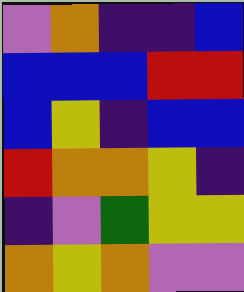[["violet", "orange", "indigo", "indigo", "blue"], ["blue", "blue", "blue", "red", "red"], ["blue", "yellow", "indigo", "blue", "blue"], ["red", "orange", "orange", "yellow", "indigo"], ["indigo", "violet", "green", "yellow", "yellow"], ["orange", "yellow", "orange", "violet", "violet"]]